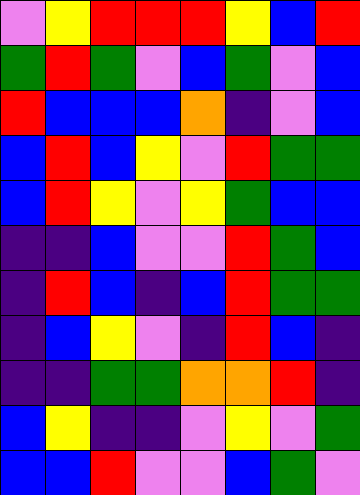[["violet", "yellow", "red", "red", "red", "yellow", "blue", "red"], ["green", "red", "green", "violet", "blue", "green", "violet", "blue"], ["red", "blue", "blue", "blue", "orange", "indigo", "violet", "blue"], ["blue", "red", "blue", "yellow", "violet", "red", "green", "green"], ["blue", "red", "yellow", "violet", "yellow", "green", "blue", "blue"], ["indigo", "indigo", "blue", "violet", "violet", "red", "green", "blue"], ["indigo", "red", "blue", "indigo", "blue", "red", "green", "green"], ["indigo", "blue", "yellow", "violet", "indigo", "red", "blue", "indigo"], ["indigo", "indigo", "green", "green", "orange", "orange", "red", "indigo"], ["blue", "yellow", "indigo", "indigo", "violet", "yellow", "violet", "green"], ["blue", "blue", "red", "violet", "violet", "blue", "green", "violet"]]